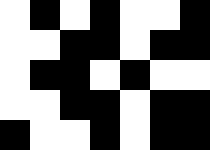[["white", "black", "white", "black", "white", "white", "black"], ["white", "white", "black", "black", "white", "black", "black"], ["white", "black", "black", "white", "black", "white", "white"], ["white", "white", "black", "black", "white", "black", "black"], ["black", "white", "white", "black", "white", "black", "black"]]